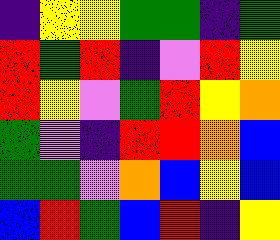[["indigo", "yellow", "yellow", "green", "green", "indigo", "green"], ["red", "green", "red", "indigo", "violet", "red", "yellow"], ["red", "yellow", "violet", "green", "red", "yellow", "orange"], ["green", "violet", "indigo", "red", "red", "orange", "blue"], ["green", "green", "violet", "orange", "blue", "yellow", "blue"], ["blue", "red", "green", "blue", "red", "indigo", "yellow"]]